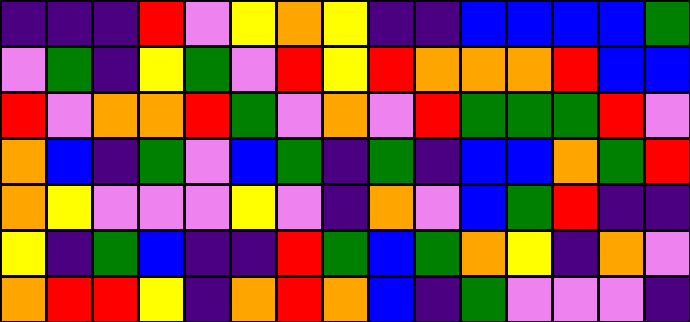[["indigo", "indigo", "indigo", "red", "violet", "yellow", "orange", "yellow", "indigo", "indigo", "blue", "blue", "blue", "blue", "green"], ["violet", "green", "indigo", "yellow", "green", "violet", "red", "yellow", "red", "orange", "orange", "orange", "red", "blue", "blue"], ["red", "violet", "orange", "orange", "red", "green", "violet", "orange", "violet", "red", "green", "green", "green", "red", "violet"], ["orange", "blue", "indigo", "green", "violet", "blue", "green", "indigo", "green", "indigo", "blue", "blue", "orange", "green", "red"], ["orange", "yellow", "violet", "violet", "violet", "yellow", "violet", "indigo", "orange", "violet", "blue", "green", "red", "indigo", "indigo"], ["yellow", "indigo", "green", "blue", "indigo", "indigo", "red", "green", "blue", "green", "orange", "yellow", "indigo", "orange", "violet"], ["orange", "red", "red", "yellow", "indigo", "orange", "red", "orange", "blue", "indigo", "green", "violet", "violet", "violet", "indigo"]]